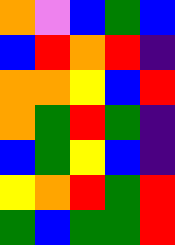[["orange", "violet", "blue", "green", "blue"], ["blue", "red", "orange", "red", "indigo"], ["orange", "orange", "yellow", "blue", "red"], ["orange", "green", "red", "green", "indigo"], ["blue", "green", "yellow", "blue", "indigo"], ["yellow", "orange", "red", "green", "red"], ["green", "blue", "green", "green", "red"]]